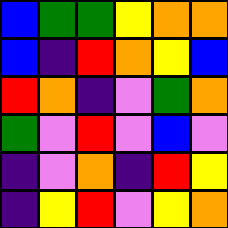[["blue", "green", "green", "yellow", "orange", "orange"], ["blue", "indigo", "red", "orange", "yellow", "blue"], ["red", "orange", "indigo", "violet", "green", "orange"], ["green", "violet", "red", "violet", "blue", "violet"], ["indigo", "violet", "orange", "indigo", "red", "yellow"], ["indigo", "yellow", "red", "violet", "yellow", "orange"]]